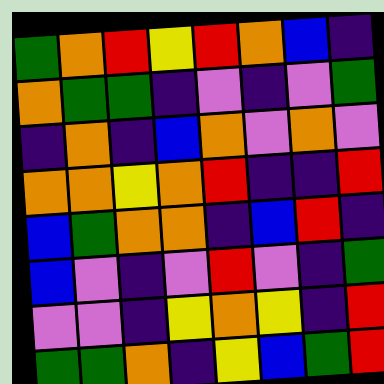[["green", "orange", "red", "yellow", "red", "orange", "blue", "indigo"], ["orange", "green", "green", "indigo", "violet", "indigo", "violet", "green"], ["indigo", "orange", "indigo", "blue", "orange", "violet", "orange", "violet"], ["orange", "orange", "yellow", "orange", "red", "indigo", "indigo", "red"], ["blue", "green", "orange", "orange", "indigo", "blue", "red", "indigo"], ["blue", "violet", "indigo", "violet", "red", "violet", "indigo", "green"], ["violet", "violet", "indigo", "yellow", "orange", "yellow", "indigo", "red"], ["green", "green", "orange", "indigo", "yellow", "blue", "green", "red"]]